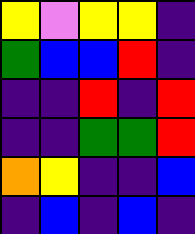[["yellow", "violet", "yellow", "yellow", "indigo"], ["green", "blue", "blue", "red", "indigo"], ["indigo", "indigo", "red", "indigo", "red"], ["indigo", "indigo", "green", "green", "red"], ["orange", "yellow", "indigo", "indigo", "blue"], ["indigo", "blue", "indigo", "blue", "indigo"]]